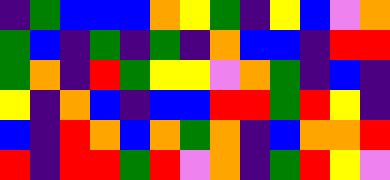[["indigo", "green", "blue", "blue", "blue", "orange", "yellow", "green", "indigo", "yellow", "blue", "violet", "orange"], ["green", "blue", "indigo", "green", "indigo", "green", "indigo", "orange", "blue", "blue", "indigo", "red", "red"], ["green", "orange", "indigo", "red", "green", "yellow", "yellow", "violet", "orange", "green", "indigo", "blue", "indigo"], ["yellow", "indigo", "orange", "blue", "indigo", "blue", "blue", "red", "red", "green", "red", "yellow", "indigo"], ["blue", "indigo", "red", "orange", "blue", "orange", "green", "orange", "indigo", "blue", "orange", "orange", "red"], ["red", "indigo", "red", "red", "green", "red", "violet", "orange", "indigo", "green", "red", "yellow", "violet"]]